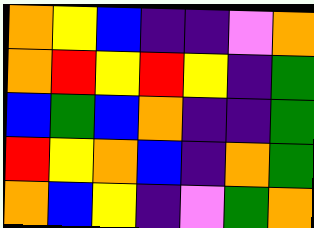[["orange", "yellow", "blue", "indigo", "indigo", "violet", "orange"], ["orange", "red", "yellow", "red", "yellow", "indigo", "green"], ["blue", "green", "blue", "orange", "indigo", "indigo", "green"], ["red", "yellow", "orange", "blue", "indigo", "orange", "green"], ["orange", "blue", "yellow", "indigo", "violet", "green", "orange"]]